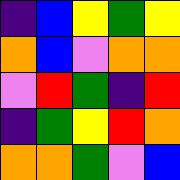[["indigo", "blue", "yellow", "green", "yellow"], ["orange", "blue", "violet", "orange", "orange"], ["violet", "red", "green", "indigo", "red"], ["indigo", "green", "yellow", "red", "orange"], ["orange", "orange", "green", "violet", "blue"]]